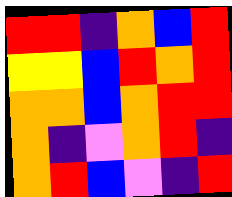[["red", "red", "indigo", "orange", "blue", "red"], ["yellow", "yellow", "blue", "red", "orange", "red"], ["orange", "orange", "blue", "orange", "red", "red"], ["orange", "indigo", "violet", "orange", "red", "indigo"], ["orange", "red", "blue", "violet", "indigo", "red"]]